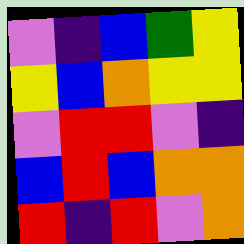[["violet", "indigo", "blue", "green", "yellow"], ["yellow", "blue", "orange", "yellow", "yellow"], ["violet", "red", "red", "violet", "indigo"], ["blue", "red", "blue", "orange", "orange"], ["red", "indigo", "red", "violet", "orange"]]